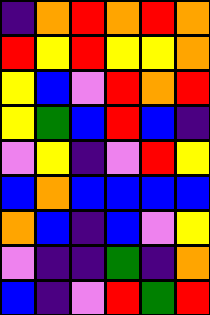[["indigo", "orange", "red", "orange", "red", "orange"], ["red", "yellow", "red", "yellow", "yellow", "orange"], ["yellow", "blue", "violet", "red", "orange", "red"], ["yellow", "green", "blue", "red", "blue", "indigo"], ["violet", "yellow", "indigo", "violet", "red", "yellow"], ["blue", "orange", "blue", "blue", "blue", "blue"], ["orange", "blue", "indigo", "blue", "violet", "yellow"], ["violet", "indigo", "indigo", "green", "indigo", "orange"], ["blue", "indigo", "violet", "red", "green", "red"]]